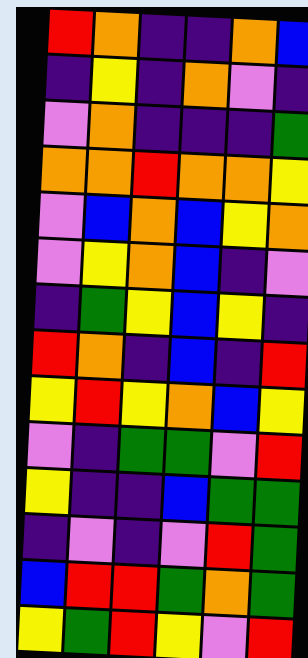[["red", "orange", "indigo", "indigo", "orange", "blue"], ["indigo", "yellow", "indigo", "orange", "violet", "indigo"], ["violet", "orange", "indigo", "indigo", "indigo", "green"], ["orange", "orange", "red", "orange", "orange", "yellow"], ["violet", "blue", "orange", "blue", "yellow", "orange"], ["violet", "yellow", "orange", "blue", "indigo", "violet"], ["indigo", "green", "yellow", "blue", "yellow", "indigo"], ["red", "orange", "indigo", "blue", "indigo", "red"], ["yellow", "red", "yellow", "orange", "blue", "yellow"], ["violet", "indigo", "green", "green", "violet", "red"], ["yellow", "indigo", "indigo", "blue", "green", "green"], ["indigo", "violet", "indigo", "violet", "red", "green"], ["blue", "red", "red", "green", "orange", "green"], ["yellow", "green", "red", "yellow", "violet", "red"]]